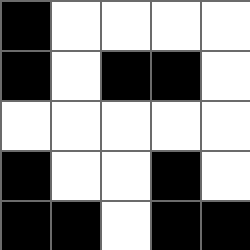[["black", "white", "white", "white", "white"], ["black", "white", "black", "black", "white"], ["white", "white", "white", "white", "white"], ["black", "white", "white", "black", "white"], ["black", "black", "white", "black", "black"]]